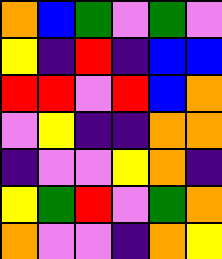[["orange", "blue", "green", "violet", "green", "violet"], ["yellow", "indigo", "red", "indigo", "blue", "blue"], ["red", "red", "violet", "red", "blue", "orange"], ["violet", "yellow", "indigo", "indigo", "orange", "orange"], ["indigo", "violet", "violet", "yellow", "orange", "indigo"], ["yellow", "green", "red", "violet", "green", "orange"], ["orange", "violet", "violet", "indigo", "orange", "yellow"]]